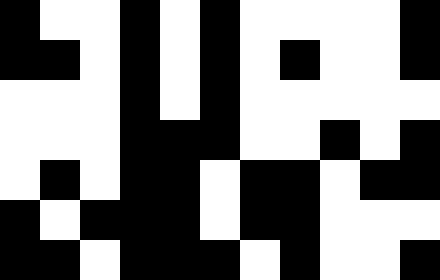[["black", "white", "white", "black", "white", "black", "white", "white", "white", "white", "black"], ["black", "black", "white", "black", "white", "black", "white", "black", "white", "white", "black"], ["white", "white", "white", "black", "white", "black", "white", "white", "white", "white", "white"], ["white", "white", "white", "black", "black", "black", "white", "white", "black", "white", "black"], ["white", "black", "white", "black", "black", "white", "black", "black", "white", "black", "black"], ["black", "white", "black", "black", "black", "white", "black", "black", "white", "white", "white"], ["black", "black", "white", "black", "black", "black", "white", "black", "white", "white", "black"]]